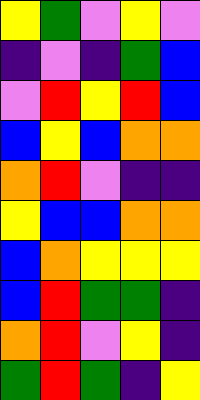[["yellow", "green", "violet", "yellow", "violet"], ["indigo", "violet", "indigo", "green", "blue"], ["violet", "red", "yellow", "red", "blue"], ["blue", "yellow", "blue", "orange", "orange"], ["orange", "red", "violet", "indigo", "indigo"], ["yellow", "blue", "blue", "orange", "orange"], ["blue", "orange", "yellow", "yellow", "yellow"], ["blue", "red", "green", "green", "indigo"], ["orange", "red", "violet", "yellow", "indigo"], ["green", "red", "green", "indigo", "yellow"]]